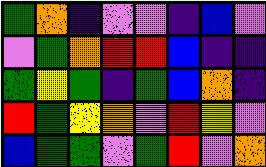[["green", "orange", "indigo", "violet", "violet", "indigo", "blue", "violet"], ["violet", "green", "orange", "red", "red", "blue", "indigo", "indigo"], ["green", "yellow", "green", "indigo", "green", "blue", "orange", "indigo"], ["red", "green", "yellow", "orange", "violet", "red", "yellow", "violet"], ["blue", "green", "green", "violet", "green", "red", "violet", "orange"]]